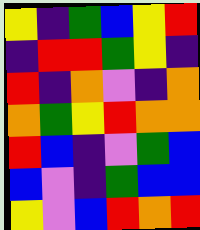[["yellow", "indigo", "green", "blue", "yellow", "red"], ["indigo", "red", "red", "green", "yellow", "indigo"], ["red", "indigo", "orange", "violet", "indigo", "orange"], ["orange", "green", "yellow", "red", "orange", "orange"], ["red", "blue", "indigo", "violet", "green", "blue"], ["blue", "violet", "indigo", "green", "blue", "blue"], ["yellow", "violet", "blue", "red", "orange", "red"]]